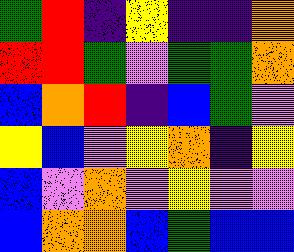[["green", "red", "indigo", "yellow", "indigo", "indigo", "orange"], ["red", "red", "green", "violet", "green", "green", "orange"], ["blue", "orange", "red", "indigo", "blue", "green", "violet"], ["yellow", "blue", "violet", "yellow", "orange", "indigo", "yellow"], ["blue", "violet", "orange", "violet", "yellow", "violet", "violet"], ["blue", "orange", "orange", "blue", "green", "blue", "blue"]]